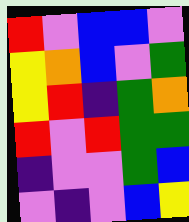[["red", "violet", "blue", "blue", "violet"], ["yellow", "orange", "blue", "violet", "green"], ["yellow", "red", "indigo", "green", "orange"], ["red", "violet", "red", "green", "green"], ["indigo", "violet", "violet", "green", "blue"], ["violet", "indigo", "violet", "blue", "yellow"]]